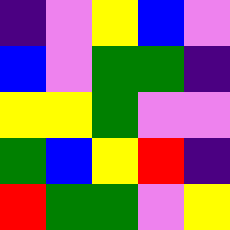[["indigo", "violet", "yellow", "blue", "violet"], ["blue", "violet", "green", "green", "indigo"], ["yellow", "yellow", "green", "violet", "violet"], ["green", "blue", "yellow", "red", "indigo"], ["red", "green", "green", "violet", "yellow"]]